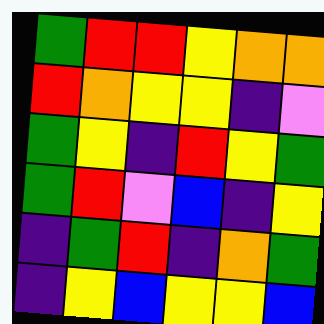[["green", "red", "red", "yellow", "orange", "orange"], ["red", "orange", "yellow", "yellow", "indigo", "violet"], ["green", "yellow", "indigo", "red", "yellow", "green"], ["green", "red", "violet", "blue", "indigo", "yellow"], ["indigo", "green", "red", "indigo", "orange", "green"], ["indigo", "yellow", "blue", "yellow", "yellow", "blue"]]